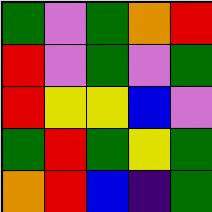[["green", "violet", "green", "orange", "red"], ["red", "violet", "green", "violet", "green"], ["red", "yellow", "yellow", "blue", "violet"], ["green", "red", "green", "yellow", "green"], ["orange", "red", "blue", "indigo", "green"]]